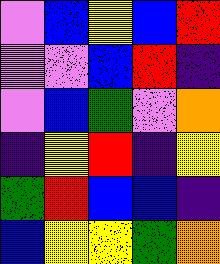[["violet", "blue", "yellow", "blue", "red"], ["violet", "violet", "blue", "red", "indigo"], ["violet", "blue", "green", "violet", "orange"], ["indigo", "yellow", "red", "indigo", "yellow"], ["green", "red", "blue", "blue", "indigo"], ["blue", "yellow", "yellow", "green", "orange"]]